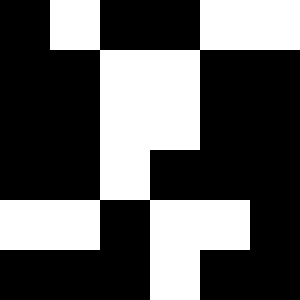[["black", "white", "black", "black", "white", "white"], ["black", "black", "white", "white", "black", "black"], ["black", "black", "white", "white", "black", "black"], ["black", "black", "white", "black", "black", "black"], ["white", "white", "black", "white", "white", "black"], ["black", "black", "black", "white", "black", "black"]]